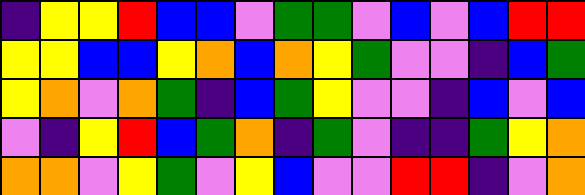[["indigo", "yellow", "yellow", "red", "blue", "blue", "violet", "green", "green", "violet", "blue", "violet", "blue", "red", "red"], ["yellow", "yellow", "blue", "blue", "yellow", "orange", "blue", "orange", "yellow", "green", "violet", "violet", "indigo", "blue", "green"], ["yellow", "orange", "violet", "orange", "green", "indigo", "blue", "green", "yellow", "violet", "violet", "indigo", "blue", "violet", "blue"], ["violet", "indigo", "yellow", "red", "blue", "green", "orange", "indigo", "green", "violet", "indigo", "indigo", "green", "yellow", "orange"], ["orange", "orange", "violet", "yellow", "green", "violet", "yellow", "blue", "violet", "violet", "red", "red", "indigo", "violet", "orange"]]